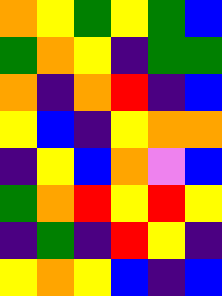[["orange", "yellow", "green", "yellow", "green", "blue"], ["green", "orange", "yellow", "indigo", "green", "green"], ["orange", "indigo", "orange", "red", "indigo", "blue"], ["yellow", "blue", "indigo", "yellow", "orange", "orange"], ["indigo", "yellow", "blue", "orange", "violet", "blue"], ["green", "orange", "red", "yellow", "red", "yellow"], ["indigo", "green", "indigo", "red", "yellow", "indigo"], ["yellow", "orange", "yellow", "blue", "indigo", "blue"]]